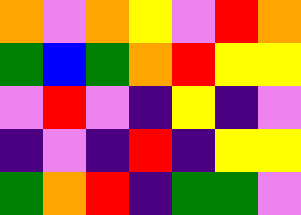[["orange", "violet", "orange", "yellow", "violet", "red", "orange"], ["green", "blue", "green", "orange", "red", "yellow", "yellow"], ["violet", "red", "violet", "indigo", "yellow", "indigo", "violet"], ["indigo", "violet", "indigo", "red", "indigo", "yellow", "yellow"], ["green", "orange", "red", "indigo", "green", "green", "violet"]]